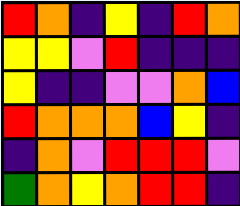[["red", "orange", "indigo", "yellow", "indigo", "red", "orange"], ["yellow", "yellow", "violet", "red", "indigo", "indigo", "indigo"], ["yellow", "indigo", "indigo", "violet", "violet", "orange", "blue"], ["red", "orange", "orange", "orange", "blue", "yellow", "indigo"], ["indigo", "orange", "violet", "red", "red", "red", "violet"], ["green", "orange", "yellow", "orange", "red", "red", "indigo"]]